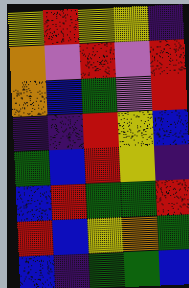[["yellow", "red", "yellow", "yellow", "indigo"], ["orange", "violet", "red", "violet", "red"], ["orange", "blue", "green", "violet", "red"], ["indigo", "indigo", "red", "yellow", "blue"], ["green", "blue", "red", "yellow", "indigo"], ["blue", "red", "green", "green", "red"], ["red", "blue", "yellow", "orange", "green"], ["blue", "indigo", "green", "green", "blue"]]